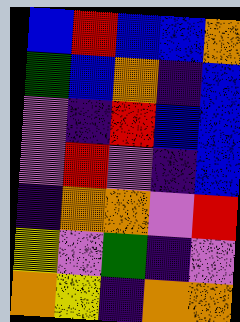[["blue", "red", "blue", "blue", "orange"], ["green", "blue", "orange", "indigo", "blue"], ["violet", "indigo", "red", "blue", "blue"], ["violet", "red", "violet", "indigo", "blue"], ["indigo", "orange", "orange", "violet", "red"], ["yellow", "violet", "green", "indigo", "violet"], ["orange", "yellow", "indigo", "orange", "orange"]]